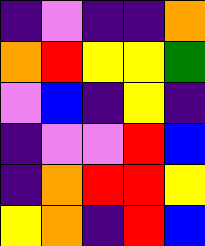[["indigo", "violet", "indigo", "indigo", "orange"], ["orange", "red", "yellow", "yellow", "green"], ["violet", "blue", "indigo", "yellow", "indigo"], ["indigo", "violet", "violet", "red", "blue"], ["indigo", "orange", "red", "red", "yellow"], ["yellow", "orange", "indigo", "red", "blue"]]